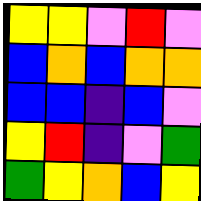[["yellow", "yellow", "violet", "red", "violet"], ["blue", "orange", "blue", "orange", "orange"], ["blue", "blue", "indigo", "blue", "violet"], ["yellow", "red", "indigo", "violet", "green"], ["green", "yellow", "orange", "blue", "yellow"]]